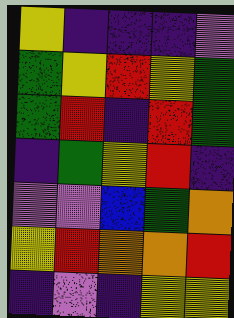[["yellow", "indigo", "indigo", "indigo", "violet"], ["green", "yellow", "red", "yellow", "green"], ["green", "red", "indigo", "red", "green"], ["indigo", "green", "yellow", "red", "indigo"], ["violet", "violet", "blue", "green", "orange"], ["yellow", "red", "orange", "orange", "red"], ["indigo", "violet", "indigo", "yellow", "yellow"]]